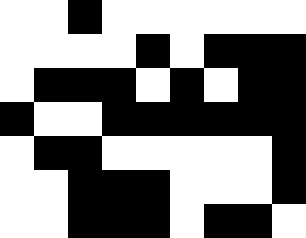[["white", "white", "black", "white", "white", "white", "white", "white", "white"], ["white", "white", "white", "white", "black", "white", "black", "black", "black"], ["white", "black", "black", "black", "white", "black", "white", "black", "black"], ["black", "white", "white", "black", "black", "black", "black", "black", "black"], ["white", "black", "black", "white", "white", "white", "white", "white", "black"], ["white", "white", "black", "black", "black", "white", "white", "white", "black"], ["white", "white", "black", "black", "black", "white", "black", "black", "white"]]